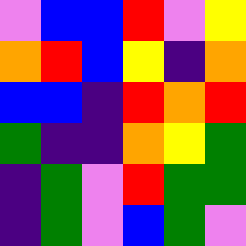[["violet", "blue", "blue", "red", "violet", "yellow"], ["orange", "red", "blue", "yellow", "indigo", "orange"], ["blue", "blue", "indigo", "red", "orange", "red"], ["green", "indigo", "indigo", "orange", "yellow", "green"], ["indigo", "green", "violet", "red", "green", "green"], ["indigo", "green", "violet", "blue", "green", "violet"]]